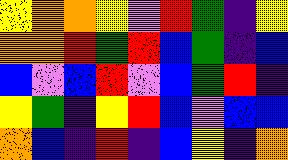[["yellow", "orange", "orange", "yellow", "violet", "red", "green", "indigo", "yellow"], ["orange", "orange", "red", "green", "red", "blue", "green", "indigo", "blue"], ["blue", "violet", "blue", "red", "violet", "blue", "green", "red", "indigo"], ["yellow", "green", "indigo", "yellow", "red", "blue", "violet", "blue", "blue"], ["orange", "blue", "indigo", "red", "indigo", "blue", "yellow", "indigo", "orange"]]